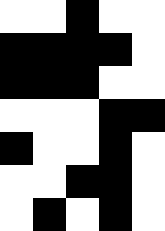[["white", "white", "black", "white", "white"], ["black", "black", "black", "black", "white"], ["black", "black", "black", "white", "white"], ["white", "white", "white", "black", "black"], ["black", "white", "white", "black", "white"], ["white", "white", "black", "black", "white"], ["white", "black", "white", "black", "white"]]